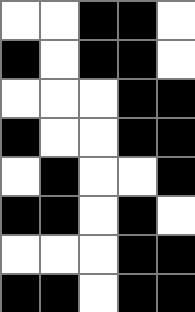[["white", "white", "black", "black", "white"], ["black", "white", "black", "black", "white"], ["white", "white", "white", "black", "black"], ["black", "white", "white", "black", "black"], ["white", "black", "white", "white", "black"], ["black", "black", "white", "black", "white"], ["white", "white", "white", "black", "black"], ["black", "black", "white", "black", "black"]]